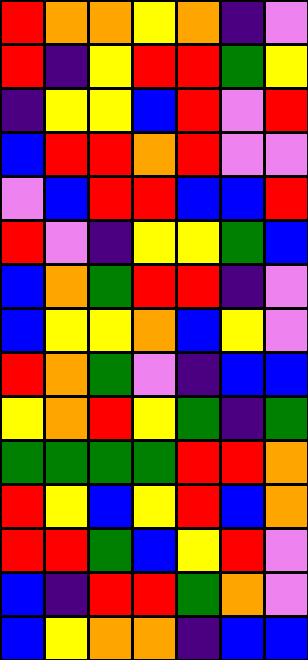[["red", "orange", "orange", "yellow", "orange", "indigo", "violet"], ["red", "indigo", "yellow", "red", "red", "green", "yellow"], ["indigo", "yellow", "yellow", "blue", "red", "violet", "red"], ["blue", "red", "red", "orange", "red", "violet", "violet"], ["violet", "blue", "red", "red", "blue", "blue", "red"], ["red", "violet", "indigo", "yellow", "yellow", "green", "blue"], ["blue", "orange", "green", "red", "red", "indigo", "violet"], ["blue", "yellow", "yellow", "orange", "blue", "yellow", "violet"], ["red", "orange", "green", "violet", "indigo", "blue", "blue"], ["yellow", "orange", "red", "yellow", "green", "indigo", "green"], ["green", "green", "green", "green", "red", "red", "orange"], ["red", "yellow", "blue", "yellow", "red", "blue", "orange"], ["red", "red", "green", "blue", "yellow", "red", "violet"], ["blue", "indigo", "red", "red", "green", "orange", "violet"], ["blue", "yellow", "orange", "orange", "indigo", "blue", "blue"]]